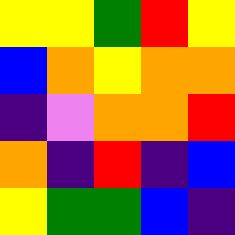[["yellow", "yellow", "green", "red", "yellow"], ["blue", "orange", "yellow", "orange", "orange"], ["indigo", "violet", "orange", "orange", "red"], ["orange", "indigo", "red", "indigo", "blue"], ["yellow", "green", "green", "blue", "indigo"]]